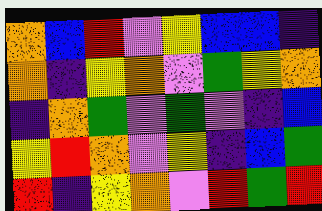[["orange", "blue", "red", "violet", "yellow", "blue", "blue", "indigo"], ["orange", "indigo", "yellow", "orange", "violet", "green", "yellow", "orange"], ["indigo", "orange", "green", "violet", "green", "violet", "indigo", "blue"], ["yellow", "red", "orange", "violet", "yellow", "indigo", "blue", "green"], ["red", "indigo", "yellow", "orange", "violet", "red", "green", "red"]]